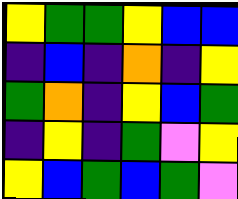[["yellow", "green", "green", "yellow", "blue", "blue"], ["indigo", "blue", "indigo", "orange", "indigo", "yellow"], ["green", "orange", "indigo", "yellow", "blue", "green"], ["indigo", "yellow", "indigo", "green", "violet", "yellow"], ["yellow", "blue", "green", "blue", "green", "violet"]]